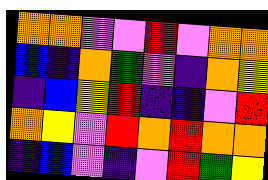[["orange", "orange", "violet", "violet", "red", "violet", "orange", "orange"], ["blue", "indigo", "orange", "green", "violet", "indigo", "orange", "yellow"], ["indigo", "blue", "yellow", "red", "indigo", "indigo", "violet", "red"], ["orange", "yellow", "violet", "red", "orange", "red", "orange", "orange"], ["indigo", "blue", "violet", "indigo", "violet", "red", "green", "yellow"]]